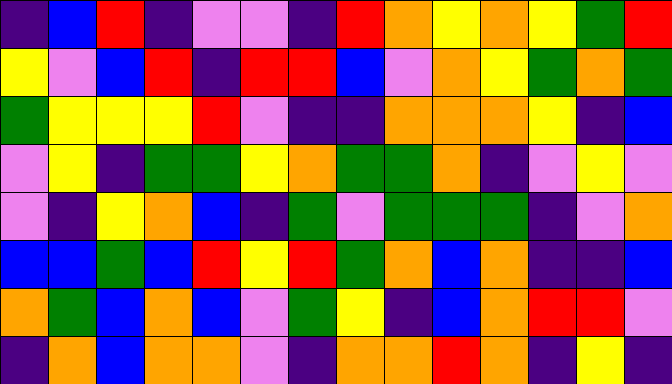[["indigo", "blue", "red", "indigo", "violet", "violet", "indigo", "red", "orange", "yellow", "orange", "yellow", "green", "red"], ["yellow", "violet", "blue", "red", "indigo", "red", "red", "blue", "violet", "orange", "yellow", "green", "orange", "green"], ["green", "yellow", "yellow", "yellow", "red", "violet", "indigo", "indigo", "orange", "orange", "orange", "yellow", "indigo", "blue"], ["violet", "yellow", "indigo", "green", "green", "yellow", "orange", "green", "green", "orange", "indigo", "violet", "yellow", "violet"], ["violet", "indigo", "yellow", "orange", "blue", "indigo", "green", "violet", "green", "green", "green", "indigo", "violet", "orange"], ["blue", "blue", "green", "blue", "red", "yellow", "red", "green", "orange", "blue", "orange", "indigo", "indigo", "blue"], ["orange", "green", "blue", "orange", "blue", "violet", "green", "yellow", "indigo", "blue", "orange", "red", "red", "violet"], ["indigo", "orange", "blue", "orange", "orange", "violet", "indigo", "orange", "orange", "red", "orange", "indigo", "yellow", "indigo"]]